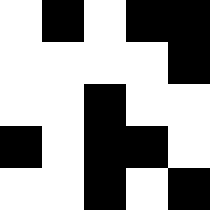[["white", "black", "white", "black", "black"], ["white", "white", "white", "white", "black"], ["white", "white", "black", "white", "white"], ["black", "white", "black", "black", "white"], ["white", "white", "black", "white", "black"]]